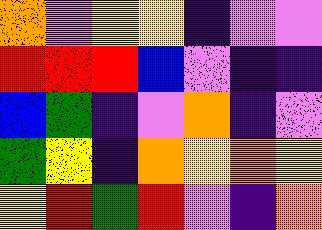[["orange", "violet", "yellow", "yellow", "indigo", "violet", "violet"], ["red", "red", "red", "blue", "violet", "indigo", "indigo"], ["blue", "green", "indigo", "violet", "orange", "indigo", "violet"], ["green", "yellow", "indigo", "orange", "yellow", "orange", "yellow"], ["yellow", "red", "green", "red", "violet", "indigo", "orange"]]